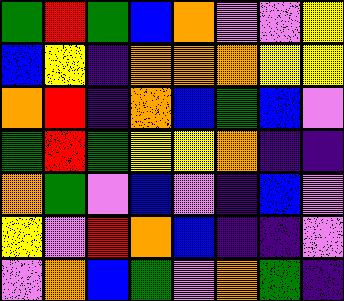[["green", "red", "green", "blue", "orange", "violet", "violet", "yellow"], ["blue", "yellow", "indigo", "orange", "orange", "orange", "yellow", "yellow"], ["orange", "red", "indigo", "orange", "blue", "green", "blue", "violet"], ["green", "red", "green", "yellow", "yellow", "orange", "indigo", "indigo"], ["orange", "green", "violet", "blue", "violet", "indigo", "blue", "violet"], ["yellow", "violet", "red", "orange", "blue", "indigo", "indigo", "violet"], ["violet", "orange", "blue", "green", "violet", "orange", "green", "indigo"]]